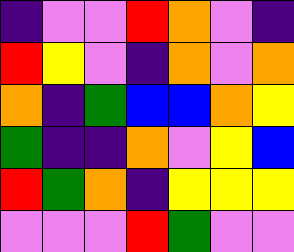[["indigo", "violet", "violet", "red", "orange", "violet", "indigo"], ["red", "yellow", "violet", "indigo", "orange", "violet", "orange"], ["orange", "indigo", "green", "blue", "blue", "orange", "yellow"], ["green", "indigo", "indigo", "orange", "violet", "yellow", "blue"], ["red", "green", "orange", "indigo", "yellow", "yellow", "yellow"], ["violet", "violet", "violet", "red", "green", "violet", "violet"]]